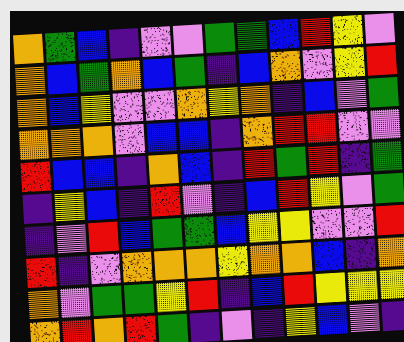[["orange", "green", "blue", "indigo", "violet", "violet", "green", "green", "blue", "red", "yellow", "violet"], ["orange", "blue", "green", "orange", "blue", "green", "indigo", "blue", "orange", "violet", "yellow", "red"], ["orange", "blue", "yellow", "violet", "violet", "orange", "yellow", "orange", "indigo", "blue", "violet", "green"], ["orange", "orange", "orange", "violet", "blue", "blue", "indigo", "orange", "red", "red", "violet", "violet"], ["red", "blue", "blue", "indigo", "orange", "blue", "indigo", "red", "green", "red", "indigo", "green"], ["indigo", "yellow", "blue", "indigo", "red", "violet", "indigo", "blue", "red", "yellow", "violet", "green"], ["indigo", "violet", "red", "blue", "green", "green", "blue", "yellow", "yellow", "violet", "violet", "red"], ["red", "indigo", "violet", "orange", "orange", "orange", "yellow", "orange", "orange", "blue", "indigo", "orange"], ["orange", "violet", "green", "green", "yellow", "red", "indigo", "blue", "red", "yellow", "yellow", "yellow"], ["orange", "red", "orange", "red", "green", "indigo", "violet", "indigo", "yellow", "blue", "violet", "indigo"]]